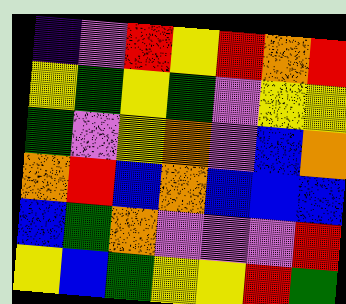[["indigo", "violet", "red", "yellow", "red", "orange", "red"], ["yellow", "green", "yellow", "green", "violet", "yellow", "yellow"], ["green", "violet", "yellow", "orange", "violet", "blue", "orange"], ["orange", "red", "blue", "orange", "blue", "blue", "blue"], ["blue", "green", "orange", "violet", "violet", "violet", "red"], ["yellow", "blue", "green", "yellow", "yellow", "red", "green"]]